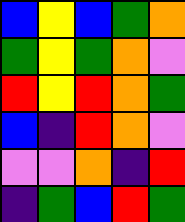[["blue", "yellow", "blue", "green", "orange"], ["green", "yellow", "green", "orange", "violet"], ["red", "yellow", "red", "orange", "green"], ["blue", "indigo", "red", "orange", "violet"], ["violet", "violet", "orange", "indigo", "red"], ["indigo", "green", "blue", "red", "green"]]